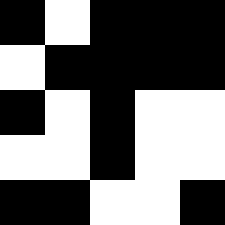[["black", "white", "black", "black", "black"], ["white", "black", "black", "black", "black"], ["black", "white", "black", "white", "white"], ["white", "white", "black", "white", "white"], ["black", "black", "white", "white", "black"]]